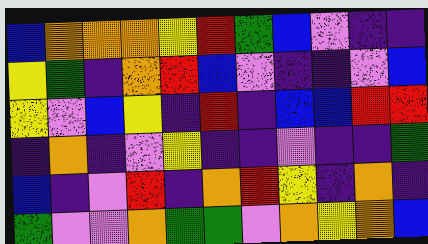[["blue", "orange", "orange", "orange", "yellow", "red", "green", "blue", "violet", "indigo", "indigo"], ["yellow", "green", "indigo", "orange", "red", "blue", "violet", "indigo", "indigo", "violet", "blue"], ["yellow", "violet", "blue", "yellow", "indigo", "red", "indigo", "blue", "blue", "red", "red"], ["indigo", "orange", "indigo", "violet", "yellow", "indigo", "indigo", "violet", "indigo", "indigo", "green"], ["blue", "indigo", "violet", "red", "indigo", "orange", "red", "yellow", "indigo", "orange", "indigo"], ["green", "violet", "violet", "orange", "green", "green", "violet", "orange", "yellow", "orange", "blue"]]